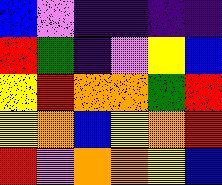[["blue", "violet", "indigo", "indigo", "indigo", "indigo"], ["red", "green", "indigo", "violet", "yellow", "blue"], ["yellow", "red", "orange", "orange", "green", "red"], ["yellow", "orange", "blue", "yellow", "orange", "red"], ["red", "violet", "orange", "orange", "yellow", "blue"]]